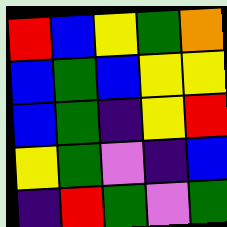[["red", "blue", "yellow", "green", "orange"], ["blue", "green", "blue", "yellow", "yellow"], ["blue", "green", "indigo", "yellow", "red"], ["yellow", "green", "violet", "indigo", "blue"], ["indigo", "red", "green", "violet", "green"]]